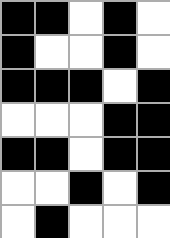[["black", "black", "white", "black", "white"], ["black", "white", "white", "black", "white"], ["black", "black", "black", "white", "black"], ["white", "white", "white", "black", "black"], ["black", "black", "white", "black", "black"], ["white", "white", "black", "white", "black"], ["white", "black", "white", "white", "white"]]